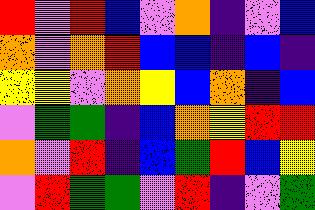[["red", "violet", "red", "blue", "violet", "orange", "indigo", "violet", "blue"], ["orange", "violet", "orange", "red", "blue", "blue", "indigo", "blue", "indigo"], ["yellow", "yellow", "violet", "orange", "yellow", "blue", "orange", "indigo", "blue"], ["violet", "green", "green", "indigo", "blue", "orange", "yellow", "red", "red"], ["orange", "violet", "red", "indigo", "blue", "green", "red", "blue", "yellow"], ["violet", "red", "green", "green", "violet", "red", "indigo", "violet", "green"]]